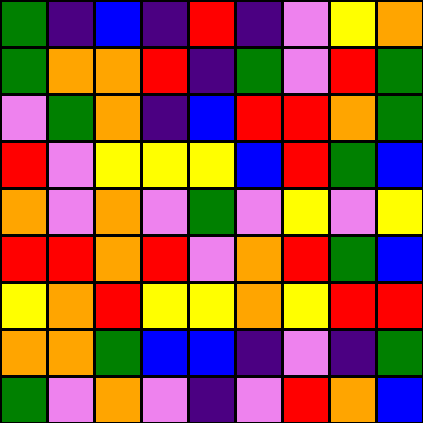[["green", "indigo", "blue", "indigo", "red", "indigo", "violet", "yellow", "orange"], ["green", "orange", "orange", "red", "indigo", "green", "violet", "red", "green"], ["violet", "green", "orange", "indigo", "blue", "red", "red", "orange", "green"], ["red", "violet", "yellow", "yellow", "yellow", "blue", "red", "green", "blue"], ["orange", "violet", "orange", "violet", "green", "violet", "yellow", "violet", "yellow"], ["red", "red", "orange", "red", "violet", "orange", "red", "green", "blue"], ["yellow", "orange", "red", "yellow", "yellow", "orange", "yellow", "red", "red"], ["orange", "orange", "green", "blue", "blue", "indigo", "violet", "indigo", "green"], ["green", "violet", "orange", "violet", "indigo", "violet", "red", "orange", "blue"]]